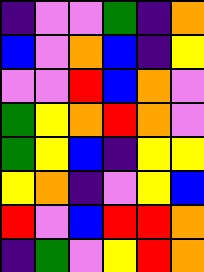[["indigo", "violet", "violet", "green", "indigo", "orange"], ["blue", "violet", "orange", "blue", "indigo", "yellow"], ["violet", "violet", "red", "blue", "orange", "violet"], ["green", "yellow", "orange", "red", "orange", "violet"], ["green", "yellow", "blue", "indigo", "yellow", "yellow"], ["yellow", "orange", "indigo", "violet", "yellow", "blue"], ["red", "violet", "blue", "red", "red", "orange"], ["indigo", "green", "violet", "yellow", "red", "orange"]]